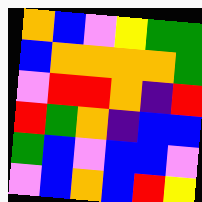[["orange", "blue", "violet", "yellow", "green", "green"], ["blue", "orange", "orange", "orange", "orange", "green"], ["violet", "red", "red", "orange", "indigo", "red"], ["red", "green", "orange", "indigo", "blue", "blue"], ["green", "blue", "violet", "blue", "blue", "violet"], ["violet", "blue", "orange", "blue", "red", "yellow"]]